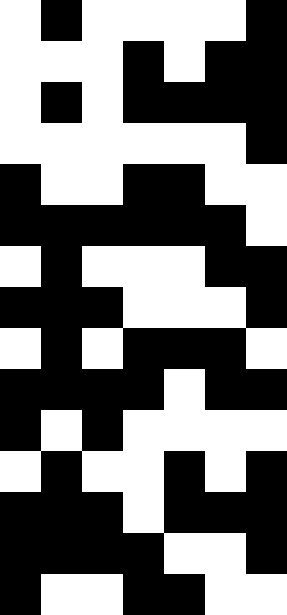[["white", "black", "white", "white", "white", "white", "black"], ["white", "white", "white", "black", "white", "black", "black"], ["white", "black", "white", "black", "black", "black", "black"], ["white", "white", "white", "white", "white", "white", "black"], ["black", "white", "white", "black", "black", "white", "white"], ["black", "black", "black", "black", "black", "black", "white"], ["white", "black", "white", "white", "white", "black", "black"], ["black", "black", "black", "white", "white", "white", "black"], ["white", "black", "white", "black", "black", "black", "white"], ["black", "black", "black", "black", "white", "black", "black"], ["black", "white", "black", "white", "white", "white", "white"], ["white", "black", "white", "white", "black", "white", "black"], ["black", "black", "black", "white", "black", "black", "black"], ["black", "black", "black", "black", "white", "white", "black"], ["black", "white", "white", "black", "black", "white", "white"]]